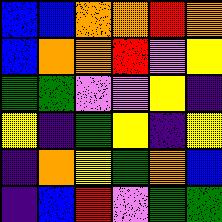[["blue", "blue", "orange", "orange", "red", "orange"], ["blue", "orange", "orange", "red", "violet", "yellow"], ["green", "green", "violet", "violet", "yellow", "indigo"], ["yellow", "indigo", "green", "yellow", "indigo", "yellow"], ["indigo", "orange", "yellow", "green", "orange", "blue"], ["indigo", "blue", "red", "violet", "green", "green"]]